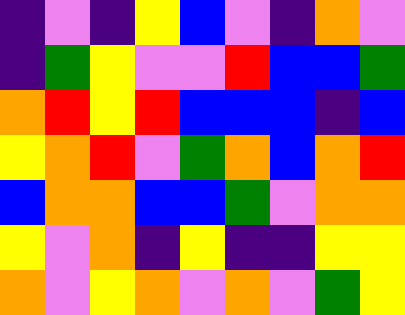[["indigo", "violet", "indigo", "yellow", "blue", "violet", "indigo", "orange", "violet"], ["indigo", "green", "yellow", "violet", "violet", "red", "blue", "blue", "green"], ["orange", "red", "yellow", "red", "blue", "blue", "blue", "indigo", "blue"], ["yellow", "orange", "red", "violet", "green", "orange", "blue", "orange", "red"], ["blue", "orange", "orange", "blue", "blue", "green", "violet", "orange", "orange"], ["yellow", "violet", "orange", "indigo", "yellow", "indigo", "indigo", "yellow", "yellow"], ["orange", "violet", "yellow", "orange", "violet", "orange", "violet", "green", "yellow"]]